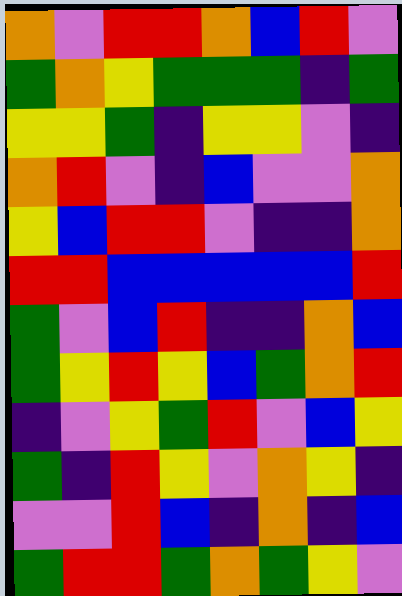[["orange", "violet", "red", "red", "orange", "blue", "red", "violet"], ["green", "orange", "yellow", "green", "green", "green", "indigo", "green"], ["yellow", "yellow", "green", "indigo", "yellow", "yellow", "violet", "indigo"], ["orange", "red", "violet", "indigo", "blue", "violet", "violet", "orange"], ["yellow", "blue", "red", "red", "violet", "indigo", "indigo", "orange"], ["red", "red", "blue", "blue", "blue", "blue", "blue", "red"], ["green", "violet", "blue", "red", "indigo", "indigo", "orange", "blue"], ["green", "yellow", "red", "yellow", "blue", "green", "orange", "red"], ["indigo", "violet", "yellow", "green", "red", "violet", "blue", "yellow"], ["green", "indigo", "red", "yellow", "violet", "orange", "yellow", "indigo"], ["violet", "violet", "red", "blue", "indigo", "orange", "indigo", "blue"], ["green", "red", "red", "green", "orange", "green", "yellow", "violet"]]